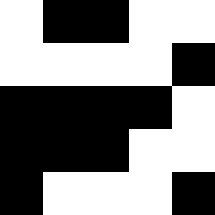[["white", "black", "black", "white", "white"], ["white", "white", "white", "white", "black"], ["black", "black", "black", "black", "white"], ["black", "black", "black", "white", "white"], ["black", "white", "white", "white", "black"]]